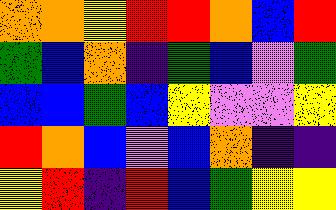[["orange", "orange", "yellow", "red", "red", "orange", "blue", "red"], ["green", "blue", "orange", "indigo", "green", "blue", "violet", "green"], ["blue", "blue", "green", "blue", "yellow", "violet", "violet", "yellow"], ["red", "orange", "blue", "violet", "blue", "orange", "indigo", "indigo"], ["yellow", "red", "indigo", "red", "blue", "green", "yellow", "yellow"]]